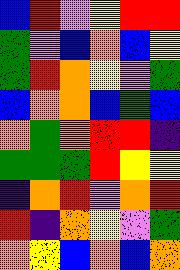[["blue", "red", "violet", "yellow", "red", "red"], ["green", "violet", "blue", "orange", "blue", "yellow"], ["green", "red", "orange", "yellow", "violet", "green"], ["blue", "orange", "orange", "blue", "green", "blue"], ["orange", "green", "orange", "red", "red", "indigo"], ["green", "green", "green", "red", "yellow", "yellow"], ["indigo", "orange", "red", "violet", "orange", "red"], ["red", "indigo", "orange", "yellow", "violet", "green"], ["orange", "yellow", "blue", "orange", "blue", "orange"]]